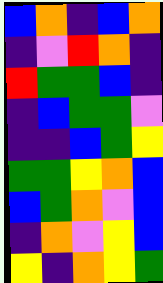[["blue", "orange", "indigo", "blue", "orange"], ["indigo", "violet", "red", "orange", "indigo"], ["red", "green", "green", "blue", "indigo"], ["indigo", "blue", "green", "green", "violet"], ["indigo", "indigo", "blue", "green", "yellow"], ["green", "green", "yellow", "orange", "blue"], ["blue", "green", "orange", "violet", "blue"], ["indigo", "orange", "violet", "yellow", "blue"], ["yellow", "indigo", "orange", "yellow", "green"]]